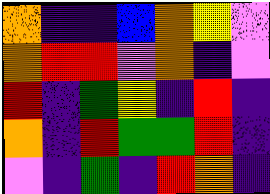[["orange", "indigo", "indigo", "blue", "orange", "yellow", "violet"], ["orange", "red", "red", "violet", "orange", "indigo", "violet"], ["red", "indigo", "green", "yellow", "indigo", "red", "indigo"], ["orange", "indigo", "red", "green", "green", "red", "indigo"], ["violet", "indigo", "green", "indigo", "red", "orange", "indigo"]]